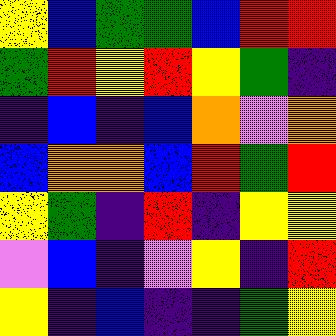[["yellow", "blue", "green", "green", "blue", "red", "red"], ["green", "red", "yellow", "red", "yellow", "green", "indigo"], ["indigo", "blue", "indigo", "blue", "orange", "violet", "orange"], ["blue", "orange", "orange", "blue", "red", "green", "red"], ["yellow", "green", "indigo", "red", "indigo", "yellow", "yellow"], ["violet", "blue", "indigo", "violet", "yellow", "indigo", "red"], ["yellow", "indigo", "blue", "indigo", "indigo", "green", "yellow"]]